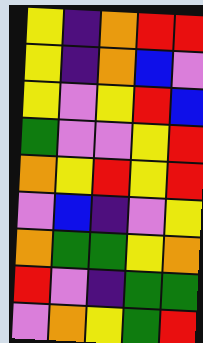[["yellow", "indigo", "orange", "red", "red"], ["yellow", "indigo", "orange", "blue", "violet"], ["yellow", "violet", "yellow", "red", "blue"], ["green", "violet", "violet", "yellow", "red"], ["orange", "yellow", "red", "yellow", "red"], ["violet", "blue", "indigo", "violet", "yellow"], ["orange", "green", "green", "yellow", "orange"], ["red", "violet", "indigo", "green", "green"], ["violet", "orange", "yellow", "green", "red"]]